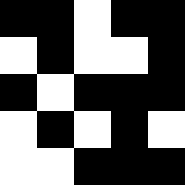[["black", "black", "white", "black", "black"], ["white", "black", "white", "white", "black"], ["black", "white", "black", "black", "black"], ["white", "black", "white", "black", "white"], ["white", "white", "black", "black", "black"]]